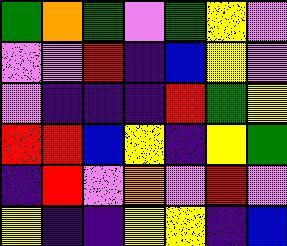[["green", "orange", "green", "violet", "green", "yellow", "violet"], ["violet", "violet", "red", "indigo", "blue", "yellow", "violet"], ["violet", "indigo", "indigo", "indigo", "red", "green", "yellow"], ["red", "red", "blue", "yellow", "indigo", "yellow", "green"], ["indigo", "red", "violet", "orange", "violet", "red", "violet"], ["yellow", "indigo", "indigo", "yellow", "yellow", "indigo", "blue"]]